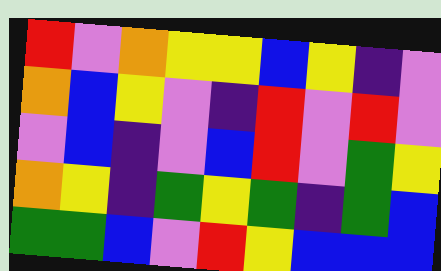[["red", "violet", "orange", "yellow", "yellow", "blue", "yellow", "indigo", "violet"], ["orange", "blue", "yellow", "violet", "indigo", "red", "violet", "red", "violet"], ["violet", "blue", "indigo", "violet", "blue", "red", "violet", "green", "yellow"], ["orange", "yellow", "indigo", "green", "yellow", "green", "indigo", "green", "blue"], ["green", "green", "blue", "violet", "red", "yellow", "blue", "blue", "blue"]]